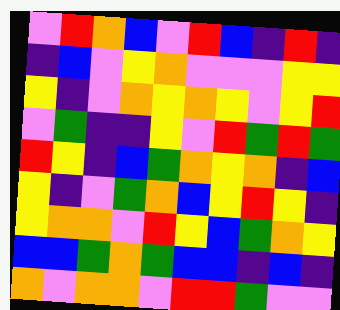[["violet", "red", "orange", "blue", "violet", "red", "blue", "indigo", "red", "indigo"], ["indigo", "blue", "violet", "yellow", "orange", "violet", "violet", "violet", "yellow", "yellow"], ["yellow", "indigo", "violet", "orange", "yellow", "orange", "yellow", "violet", "yellow", "red"], ["violet", "green", "indigo", "indigo", "yellow", "violet", "red", "green", "red", "green"], ["red", "yellow", "indigo", "blue", "green", "orange", "yellow", "orange", "indigo", "blue"], ["yellow", "indigo", "violet", "green", "orange", "blue", "yellow", "red", "yellow", "indigo"], ["yellow", "orange", "orange", "violet", "red", "yellow", "blue", "green", "orange", "yellow"], ["blue", "blue", "green", "orange", "green", "blue", "blue", "indigo", "blue", "indigo"], ["orange", "violet", "orange", "orange", "violet", "red", "red", "green", "violet", "violet"]]